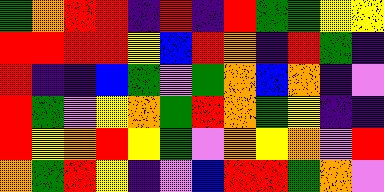[["green", "orange", "red", "red", "indigo", "red", "indigo", "red", "green", "green", "yellow", "yellow"], ["red", "red", "red", "red", "yellow", "blue", "red", "orange", "indigo", "red", "green", "indigo"], ["red", "indigo", "indigo", "blue", "green", "violet", "green", "orange", "blue", "orange", "indigo", "violet"], ["red", "green", "violet", "yellow", "orange", "green", "red", "orange", "green", "yellow", "indigo", "indigo"], ["red", "yellow", "orange", "red", "yellow", "green", "violet", "orange", "yellow", "orange", "violet", "red"], ["orange", "green", "red", "yellow", "indigo", "violet", "blue", "red", "red", "green", "orange", "violet"]]